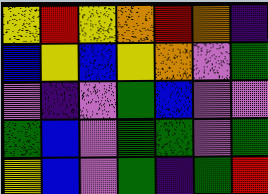[["yellow", "red", "yellow", "orange", "red", "orange", "indigo"], ["blue", "yellow", "blue", "yellow", "orange", "violet", "green"], ["violet", "indigo", "violet", "green", "blue", "violet", "violet"], ["green", "blue", "violet", "green", "green", "violet", "green"], ["yellow", "blue", "violet", "green", "indigo", "green", "red"]]